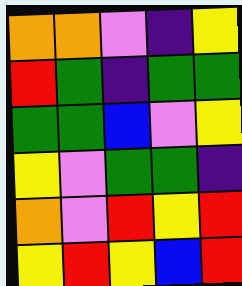[["orange", "orange", "violet", "indigo", "yellow"], ["red", "green", "indigo", "green", "green"], ["green", "green", "blue", "violet", "yellow"], ["yellow", "violet", "green", "green", "indigo"], ["orange", "violet", "red", "yellow", "red"], ["yellow", "red", "yellow", "blue", "red"]]